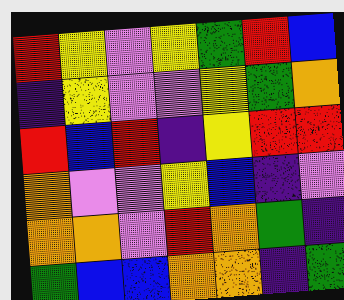[["red", "yellow", "violet", "yellow", "green", "red", "blue"], ["indigo", "yellow", "violet", "violet", "yellow", "green", "orange"], ["red", "blue", "red", "indigo", "yellow", "red", "red"], ["orange", "violet", "violet", "yellow", "blue", "indigo", "violet"], ["orange", "orange", "violet", "red", "orange", "green", "indigo"], ["green", "blue", "blue", "orange", "orange", "indigo", "green"]]